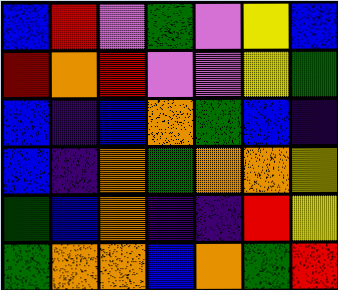[["blue", "red", "violet", "green", "violet", "yellow", "blue"], ["red", "orange", "red", "violet", "violet", "yellow", "green"], ["blue", "indigo", "blue", "orange", "green", "blue", "indigo"], ["blue", "indigo", "orange", "green", "orange", "orange", "yellow"], ["green", "blue", "orange", "indigo", "indigo", "red", "yellow"], ["green", "orange", "orange", "blue", "orange", "green", "red"]]